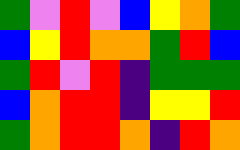[["green", "violet", "red", "violet", "blue", "yellow", "orange", "green"], ["blue", "yellow", "red", "orange", "orange", "green", "red", "blue"], ["green", "red", "violet", "red", "indigo", "green", "green", "green"], ["blue", "orange", "red", "red", "indigo", "yellow", "yellow", "red"], ["green", "orange", "red", "red", "orange", "indigo", "red", "orange"]]